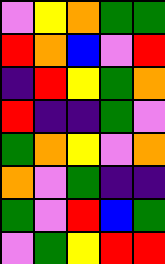[["violet", "yellow", "orange", "green", "green"], ["red", "orange", "blue", "violet", "red"], ["indigo", "red", "yellow", "green", "orange"], ["red", "indigo", "indigo", "green", "violet"], ["green", "orange", "yellow", "violet", "orange"], ["orange", "violet", "green", "indigo", "indigo"], ["green", "violet", "red", "blue", "green"], ["violet", "green", "yellow", "red", "red"]]